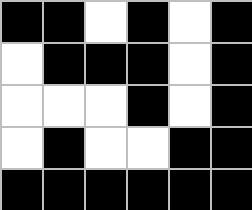[["black", "black", "white", "black", "white", "black"], ["white", "black", "black", "black", "white", "black"], ["white", "white", "white", "black", "white", "black"], ["white", "black", "white", "white", "black", "black"], ["black", "black", "black", "black", "black", "black"]]